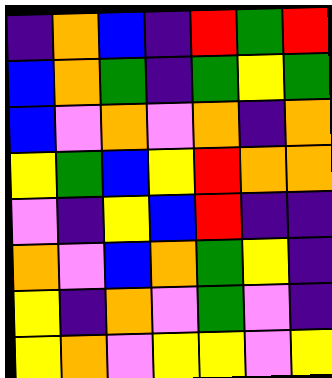[["indigo", "orange", "blue", "indigo", "red", "green", "red"], ["blue", "orange", "green", "indigo", "green", "yellow", "green"], ["blue", "violet", "orange", "violet", "orange", "indigo", "orange"], ["yellow", "green", "blue", "yellow", "red", "orange", "orange"], ["violet", "indigo", "yellow", "blue", "red", "indigo", "indigo"], ["orange", "violet", "blue", "orange", "green", "yellow", "indigo"], ["yellow", "indigo", "orange", "violet", "green", "violet", "indigo"], ["yellow", "orange", "violet", "yellow", "yellow", "violet", "yellow"]]